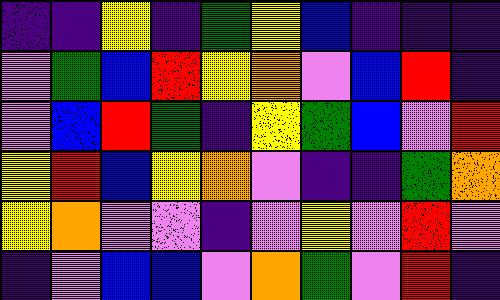[["indigo", "indigo", "yellow", "indigo", "green", "yellow", "blue", "indigo", "indigo", "indigo"], ["violet", "green", "blue", "red", "yellow", "orange", "violet", "blue", "red", "indigo"], ["violet", "blue", "red", "green", "indigo", "yellow", "green", "blue", "violet", "red"], ["yellow", "red", "blue", "yellow", "orange", "violet", "indigo", "indigo", "green", "orange"], ["yellow", "orange", "violet", "violet", "indigo", "violet", "yellow", "violet", "red", "violet"], ["indigo", "violet", "blue", "blue", "violet", "orange", "green", "violet", "red", "indigo"]]